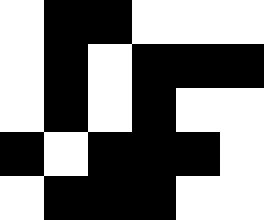[["white", "black", "black", "white", "white", "white"], ["white", "black", "white", "black", "black", "black"], ["white", "black", "white", "black", "white", "white"], ["black", "white", "black", "black", "black", "white"], ["white", "black", "black", "black", "white", "white"]]